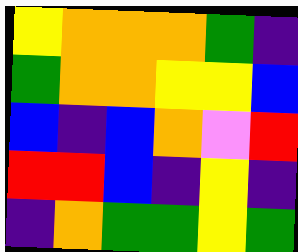[["yellow", "orange", "orange", "orange", "green", "indigo"], ["green", "orange", "orange", "yellow", "yellow", "blue"], ["blue", "indigo", "blue", "orange", "violet", "red"], ["red", "red", "blue", "indigo", "yellow", "indigo"], ["indigo", "orange", "green", "green", "yellow", "green"]]